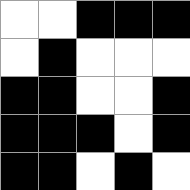[["white", "white", "black", "black", "black"], ["white", "black", "white", "white", "white"], ["black", "black", "white", "white", "black"], ["black", "black", "black", "white", "black"], ["black", "black", "white", "black", "white"]]